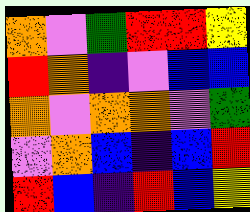[["orange", "violet", "green", "red", "red", "yellow"], ["red", "orange", "indigo", "violet", "blue", "blue"], ["orange", "violet", "orange", "orange", "violet", "green"], ["violet", "orange", "blue", "indigo", "blue", "red"], ["red", "blue", "indigo", "red", "blue", "yellow"]]